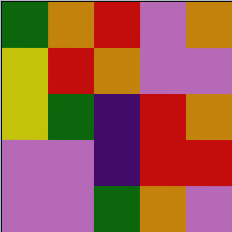[["green", "orange", "red", "violet", "orange"], ["yellow", "red", "orange", "violet", "violet"], ["yellow", "green", "indigo", "red", "orange"], ["violet", "violet", "indigo", "red", "red"], ["violet", "violet", "green", "orange", "violet"]]